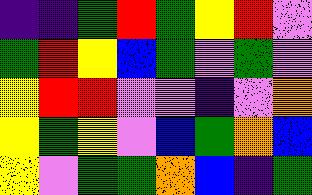[["indigo", "indigo", "green", "red", "green", "yellow", "red", "violet"], ["green", "red", "yellow", "blue", "green", "violet", "green", "violet"], ["yellow", "red", "red", "violet", "violet", "indigo", "violet", "orange"], ["yellow", "green", "yellow", "violet", "blue", "green", "orange", "blue"], ["yellow", "violet", "green", "green", "orange", "blue", "indigo", "green"]]